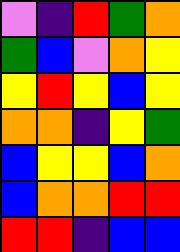[["violet", "indigo", "red", "green", "orange"], ["green", "blue", "violet", "orange", "yellow"], ["yellow", "red", "yellow", "blue", "yellow"], ["orange", "orange", "indigo", "yellow", "green"], ["blue", "yellow", "yellow", "blue", "orange"], ["blue", "orange", "orange", "red", "red"], ["red", "red", "indigo", "blue", "blue"]]